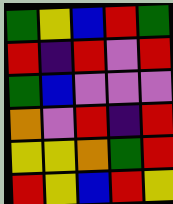[["green", "yellow", "blue", "red", "green"], ["red", "indigo", "red", "violet", "red"], ["green", "blue", "violet", "violet", "violet"], ["orange", "violet", "red", "indigo", "red"], ["yellow", "yellow", "orange", "green", "red"], ["red", "yellow", "blue", "red", "yellow"]]